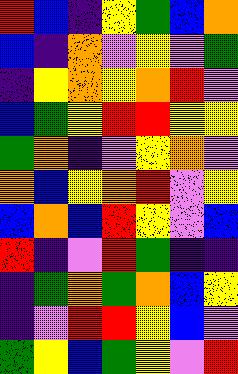[["red", "blue", "indigo", "yellow", "green", "blue", "orange"], ["blue", "indigo", "orange", "violet", "yellow", "violet", "green"], ["indigo", "yellow", "orange", "yellow", "orange", "red", "violet"], ["blue", "green", "yellow", "red", "red", "yellow", "yellow"], ["green", "orange", "indigo", "violet", "yellow", "orange", "violet"], ["orange", "blue", "yellow", "orange", "red", "violet", "yellow"], ["blue", "orange", "blue", "red", "yellow", "violet", "blue"], ["red", "indigo", "violet", "red", "green", "indigo", "indigo"], ["indigo", "green", "orange", "green", "orange", "blue", "yellow"], ["indigo", "violet", "red", "red", "yellow", "blue", "violet"], ["green", "yellow", "blue", "green", "yellow", "violet", "red"]]